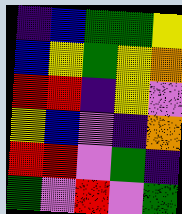[["indigo", "blue", "green", "green", "yellow"], ["blue", "yellow", "green", "yellow", "orange"], ["red", "red", "indigo", "yellow", "violet"], ["yellow", "blue", "violet", "indigo", "orange"], ["red", "red", "violet", "green", "indigo"], ["green", "violet", "red", "violet", "green"]]